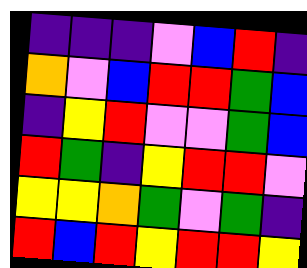[["indigo", "indigo", "indigo", "violet", "blue", "red", "indigo"], ["orange", "violet", "blue", "red", "red", "green", "blue"], ["indigo", "yellow", "red", "violet", "violet", "green", "blue"], ["red", "green", "indigo", "yellow", "red", "red", "violet"], ["yellow", "yellow", "orange", "green", "violet", "green", "indigo"], ["red", "blue", "red", "yellow", "red", "red", "yellow"]]